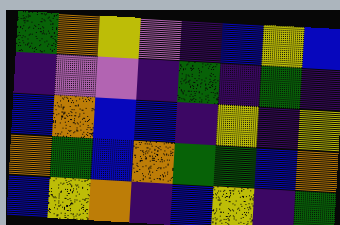[["green", "orange", "yellow", "violet", "indigo", "blue", "yellow", "blue"], ["indigo", "violet", "violet", "indigo", "green", "indigo", "green", "indigo"], ["blue", "orange", "blue", "blue", "indigo", "yellow", "indigo", "yellow"], ["orange", "green", "blue", "orange", "green", "green", "blue", "orange"], ["blue", "yellow", "orange", "indigo", "blue", "yellow", "indigo", "green"]]